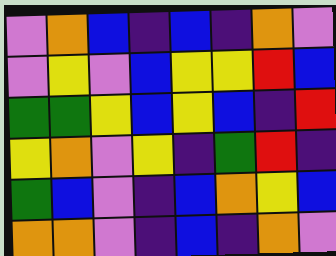[["violet", "orange", "blue", "indigo", "blue", "indigo", "orange", "violet"], ["violet", "yellow", "violet", "blue", "yellow", "yellow", "red", "blue"], ["green", "green", "yellow", "blue", "yellow", "blue", "indigo", "red"], ["yellow", "orange", "violet", "yellow", "indigo", "green", "red", "indigo"], ["green", "blue", "violet", "indigo", "blue", "orange", "yellow", "blue"], ["orange", "orange", "violet", "indigo", "blue", "indigo", "orange", "violet"]]